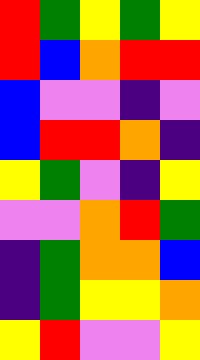[["red", "green", "yellow", "green", "yellow"], ["red", "blue", "orange", "red", "red"], ["blue", "violet", "violet", "indigo", "violet"], ["blue", "red", "red", "orange", "indigo"], ["yellow", "green", "violet", "indigo", "yellow"], ["violet", "violet", "orange", "red", "green"], ["indigo", "green", "orange", "orange", "blue"], ["indigo", "green", "yellow", "yellow", "orange"], ["yellow", "red", "violet", "violet", "yellow"]]